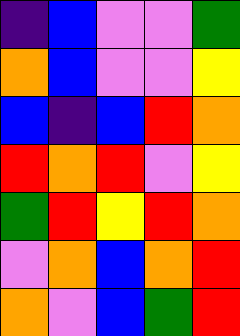[["indigo", "blue", "violet", "violet", "green"], ["orange", "blue", "violet", "violet", "yellow"], ["blue", "indigo", "blue", "red", "orange"], ["red", "orange", "red", "violet", "yellow"], ["green", "red", "yellow", "red", "orange"], ["violet", "orange", "blue", "orange", "red"], ["orange", "violet", "blue", "green", "red"]]